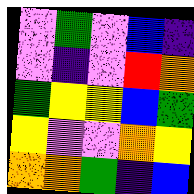[["violet", "green", "violet", "blue", "indigo"], ["violet", "indigo", "violet", "red", "orange"], ["green", "yellow", "yellow", "blue", "green"], ["yellow", "violet", "violet", "orange", "yellow"], ["orange", "orange", "green", "indigo", "blue"]]